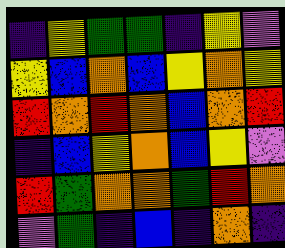[["indigo", "yellow", "green", "green", "indigo", "yellow", "violet"], ["yellow", "blue", "orange", "blue", "yellow", "orange", "yellow"], ["red", "orange", "red", "orange", "blue", "orange", "red"], ["indigo", "blue", "yellow", "orange", "blue", "yellow", "violet"], ["red", "green", "orange", "orange", "green", "red", "orange"], ["violet", "green", "indigo", "blue", "indigo", "orange", "indigo"]]